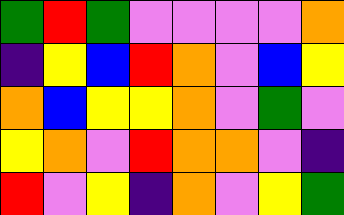[["green", "red", "green", "violet", "violet", "violet", "violet", "orange"], ["indigo", "yellow", "blue", "red", "orange", "violet", "blue", "yellow"], ["orange", "blue", "yellow", "yellow", "orange", "violet", "green", "violet"], ["yellow", "orange", "violet", "red", "orange", "orange", "violet", "indigo"], ["red", "violet", "yellow", "indigo", "orange", "violet", "yellow", "green"]]